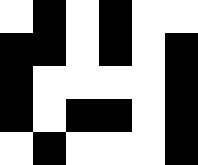[["white", "black", "white", "black", "white", "white"], ["black", "black", "white", "black", "white", "black"], ["black", "white", "white", "white", "white", "black"], ["black", "white", "black", "black", "white", "black"], ["white", "black", "white", "white", "white", "black"]]